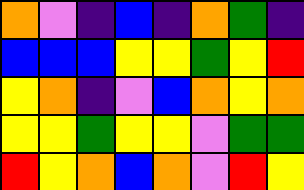[["orange", "violet", "indigo", "blue", "indigo", "orange", "green", "indigo"], ["blue", "blue", "blue", "yellow", "yellow", "green", "yellow", "red"], ["yellow", "orange", "indigo", "violet", "blue", "orange", "yellow", "orange"], ["yellow", "yellow", "green", "yellow", "yellow", "violet", "green", "green"], ["red", "yellow", "orange", "blue", "orange", "violet", "red", "yellow"]]